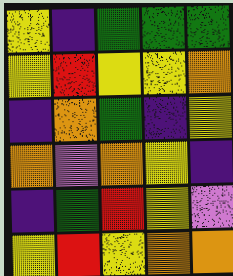[["yellow", "indigo", "green", "green", "green"], ["yellow", "red", "yellow", "yellow", "orange"], ["indigo", "orange", "green", "indigo", "yellow"], ["orange", "violet", "orange", "yellow", "indigo"], ["indigo", "green", "red", "yellow", "violet"], ["yellow", "red", "yellow", "orange", "orange"]]